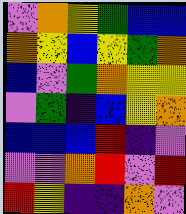[["violet", "orange", "yellow", "green", "blue", "blue"], ["orange", "yellow", "blue", "yellow", "green", "orange"], ["blue", "violet", "green", "orange", "yellow", "yellow"], ["violet", "green", "indigo", "blue", "yellow", "orange"], ["blue", "blue", "blue", "red", "indigo", "violet"], ["violet", "violet", "orange", "red", "violet", "red"], ["red", "yellow", "indigo", "indigo", "orange", "violet"]]